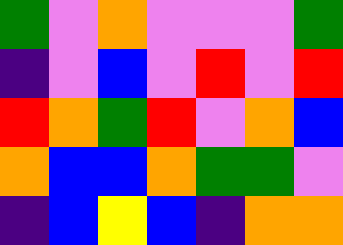[["green", "violet", "orange", "violet", "violet", "violet", "green"], ["indigo", "violet", "blue", "violet", "red", "violet", "red"], ["red", "orange", "green", "red", "violet", "orange", "blue"], ["orange", "blue", "blue", "orange", "green", "green", "violet"], ["indigo", "blue", "yellow", "blue", "indigo", "orange", "orange"]]